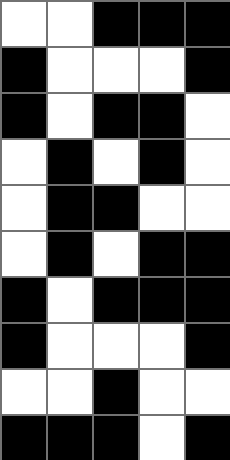[["white", "white", "black", "black", "black"], ["black", "white", "white", "white", "black"], ["black", "white", "black", "black", "white"], ["white", "black", "white", "black", "white"], ["white", "black", "black", "white", "white"], ["white", "black", "white", "black", "black"], ["black", "white", "black", "black", "black"], ["black", "white", "white", "white", "black"], ["white", "white", "black", "white", "white"], ["black", "black", "black", "white", "black"]]